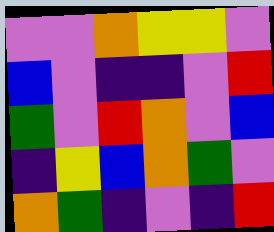[["violet", "violet", "orange", "yellow", "yellow", "violet"], ["blue", "violet", "indigo", "indigo", "violet", "red"], ["green", "violet", "red", "orange", "violet", "blue"], ["indigo", "yellow", "blue", "orange", "green", "violet"], ["orange", "green", "indigo", "violet", "indigo", "red"]]